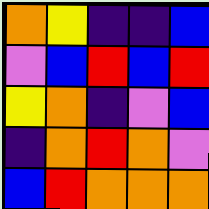[["orange", "yellow", "indigo", "indigo", "blue"], ["violet", "blue", "red", "blue", "red"], ["yellow", "orange", "indigo", "violet", "blue"], ["indigo", "orange", "red", "orange", "violet"], ["blue", "red", "orange", "orange", "orange"]]